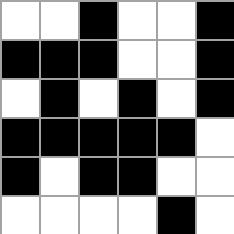[["white", "white", "black", "white", "white", "black"], ["black", "black", "black", "white", "white", "black"], ["white", "black", "white", "black", "white", "black"], ["black", "black", "black", "black", "black", "white"], ["black", "white", "black", "black", "white", "white"], ["white", "white", "white", "white", "black", "white"]]